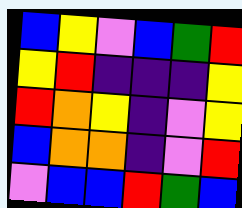[["blue", "yellow", "violet", "blue", "green", "red"], ["yellow", "red", "indigo", "indigo", "indigo", "yellow"], ["red", "orange", "yellow", "indigo", "violet", "yellow"], ["blue", "orange", "orange", "indigo", "violet", "red"], ["violet", "blue", "blue", "red", "green", "blue"]]